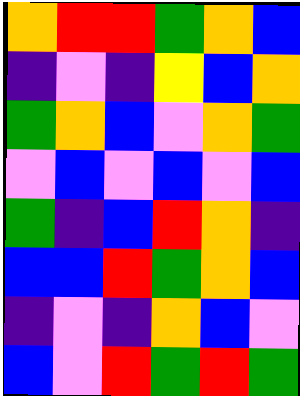[["orange", "red", "red", "green", "orange", "blue"], ["indigo", "violet", "indigo", "yellow", "blue", "orange"], ["green", "orange", "blue", "violet", "orange", "green"], ["violet", "blue", "violet", "blue", "violet", "blue"], ["green", "indigo", "blue", "red", "orange", "indigo"], ["blue", "blue", "red", "green", "orange", "blue"], ["indigo", "violet", "indigo", "orange", "blue", "violet"], ["blue", "violet", "red", "green", "red", "green"]]